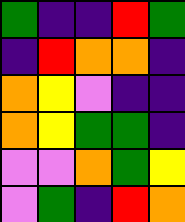[["green", "indigo", "indigo", "red", "green"], ["indigo", "red", "orange", "orange", "indigo"], ["orange", "yellow", "violet", "indigo", "indigo"], ["orange", "yellow", "green", "green", "indigo"], ["violet", "violet", "orange", "green", "yellow"], ["violet", "green", "indigo", "red", "orange"]]